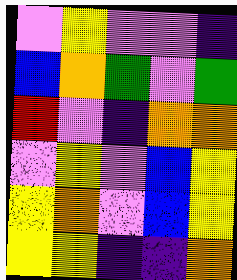[["violet", "yellow", "violet", "violet", "indigo"], ["blue", "orange", "green", "violet", "green"], ["red", "violet", "indigo", "orange", "orange"], ["violet", "yellow", "violet", "blue", "yellow"], ["yellow", "orange", "violet", "blue", "yellow"], ["yellow", "yellow", "indigo", "indigo", "orange"]]